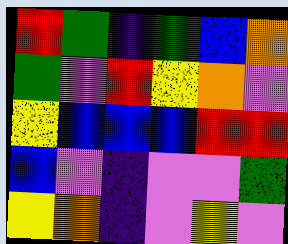[["red", "green", "indigo", "green", "blue", "orange"], ["green", "violet", "red", "yellow", "orange", "violet"], ["yellow", "blue", "blue", "blue", "red", "red"], ["blue", "violet", "indigo", "violet", "violet", "green"], ["yellow", "orange", "indigo", "violet", "yellow", "violet"]]